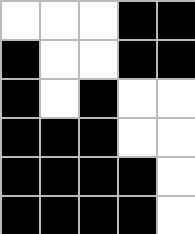[["white", "white", "white", "black", "black"], ["black", "white", "white", "black", "black"], ["black", "white", "black", "white", "white"], ["black", "black", "black", "white", "white"], ["black", "black", "black", "black", "white"], ["black", "black", "black", "black", "white"]]